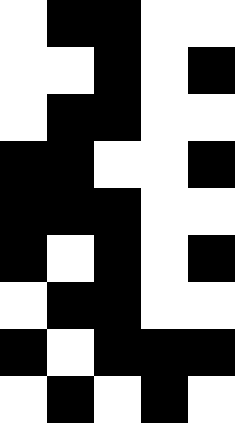[["white", "black", "black", "white", "white"], ["white", "white", "black", "white", "black"], ["white", "black", "black", "white", "white"], ["black", "black", "white", "white", "black"], ["black", "black", "black", "white", "white"], ["black", "white", "black", "white", "black"], ["white", "black", "black", "white", "white"], ["black", "white", "black", "black", "black"], ["white", "black", "white", "black", "white"]]